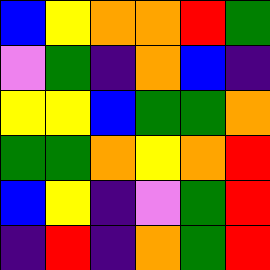[["blue", "yellow", "orange", "orange", "red", "green"], ["violet", "green", "indigo", "orange", "blue", "indigo"], ["yellow", "yellow", "blue", "green", "green", "orange"], ["green", "green", "orange", "yellow", "orange", "red"], ["blue", "yellow", "indigo", "violet", "green", "red"], ["indigo", "red", "indigo", "orange", "green", "red"]]